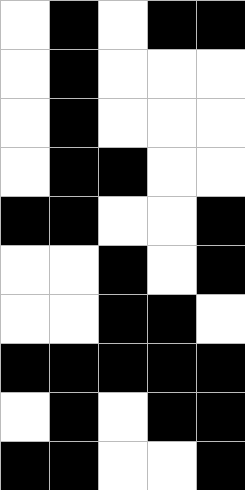[["white", "black", "white", "black", "black"], ["white", "black", "white", "white", "white"], ["white", "black", "white", "white", "white"], ["white", "black", "black", "white", "white"], ["black", "black", "white", "white", "black"], ["white", "white", "black", "white", "black"], ["white", "white", "black", "black", "white"], ["black", "black", "black", "black", "black"], ["white", "black", "white", "black", "black"], ["black", "black", "white", "white", "black"]]